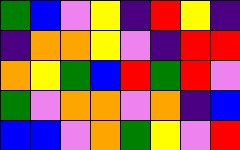[["green", "blue", "violet", "yellow", "indigo", "red", "yellow", "indigo"], ["indigo", "orange", "orange", "yellow", "violet", "indigo", "red", "red"], ["orange", "yellow", "green", "blue", "red", "green", "red", "violet"], ["green", "violet", "orange", "orange", "violet", "orange", "indigo", "blue"], ["blue", "blue", "violet", "orange", "green", "yellow", "violet", "red"]]